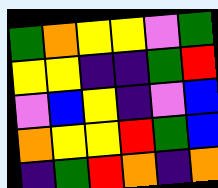[["green", "orange", "yellow", "yellow", "violet", "green"], ["yellow", "yellow", "indigo", "indigo", "green", "red"], ["violet", "blue", "yellow", "indigo", "violet", "blue"], ["orange", "yellow", "yellow", "red", "green", "blue"], ["indigo", "green", "red", "orange", "indigo", "orange"]]